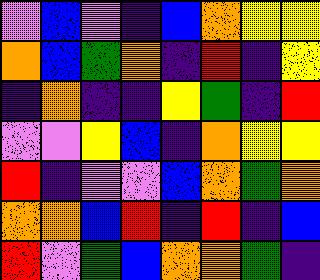[["violet", "blue", "violet", "indigo", "blue", "orange", "yellow", "yellow"], ["orange", "blue", "green", "orange", "indigo", "red", "indigo", "yellow"], ["indigo", "orange", "indigo", "indigo", "yellow", "green", "indigo", "red"], ["violet", "violet", "yellow", "blue", "indigo", "orange", "yellow", "yellow"], ["red", "indigo", "violet", "violet", "blue", "orange", "green", "orange"], ["orange", "orange", "blue", "red", "indigo", "red", "indigo", "blue"], ["red", "violet", "green", "blue", "orange", "orange", "green", "indigo"]]